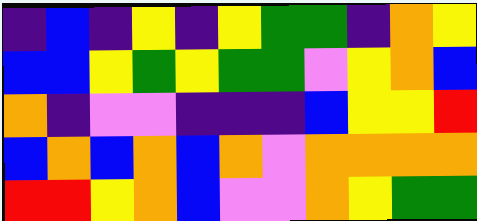[["indigo", "blue", "indigo", "yellow", "indigo", "yellow", "green", "green", "indigo", "orange", "yellow"], ["blue", "blue", "yellow", "green", "yellow", "green", "green", "violet", "yellow", "orange", "blue"], ["orange", "indigo", "violet", "violet", "indigo", "indigo", "indigo", "blue", "yellow", "yellow", "red"], ["blue", "orange", "blue", "orange", "blue", "orange", "violet", "orange", "orange", "orange", "orange"], ["red", "red", "yellow", "orange", "blue", "violet", "violet", "orange", "yellow", "green", "green"]]